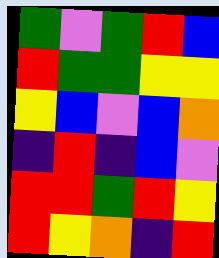[["green", "violet", "green", "red", "blue"], ["red", "green", "green", "yellow", "yellow"], ["yellow", "blue", "violet", "blue", "orange"], ["indigo", "red", "indigo", "blue", "violet"], ["red", "red", "green", "red", "yellow"], ["red", "yellow", "orange", "indigo", "red"]]